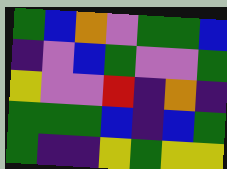[["green", "blue", "orange", "violet", "green", "green", "blue"], ["indigo", "violet", "blue", "green", "violet", "violet", "green"], ["yellow", "violet", "violet", "red", "indigo", "orange", "indigo"], ["green", "green", "green", "blue", "indigo", "blue", "green"], ["green", "indigo", "indigo", "yellow", "green", "yellow", "yellow"]]